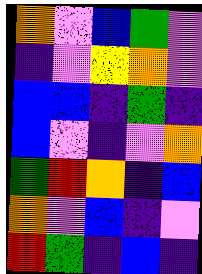[["orange", "violet", "blue", "green", "violet"], ["indigo", "violet", "yellow", "orange", "violet"], ["blue", "blue", "indigo", "green", "indigo"], ["blue", "violet", "indigo", "violet", "orange"], ["green", "red", "orange", "indigo", "blue"], ["orange", "violet", "blue", "indigo", "violet"], ["red", "green", "indigo", "blue", "indigo"]]